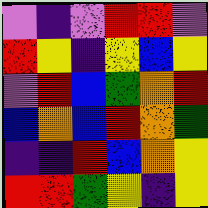[["violet", "indigo", "violet", "red", "red", "violet"], ["red", "yellow", "indigo", "yellow", "blue", "yellow"], ["violet", "red", "blue", "green", "orange", "red"], ["blue", "orange", "blue", "red", "orange", "green"], ["indigo", "indigo", "red", "blue", "orange", "yellow"], ["red", "red", "green", "yellow", "indigo", "yellow"]]